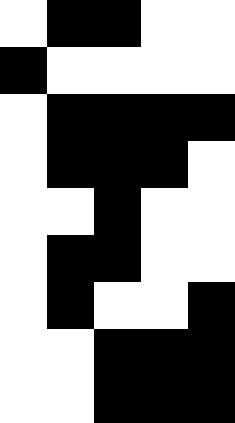[["white", "black", "black", "white", "white"], ["black", "white", "white", "white", "white"], ["white", "black", "black", "black", "black"], ["white", "black", "black", "black", "white"], ["white", "white", "black", "white", "white"], ["white", "black", "black", "white", "white"], ["white", "black", "white", "white", "black"], ["white", "white", "black", "black", "black"], ["white", "white", "black", "black", "black"]]